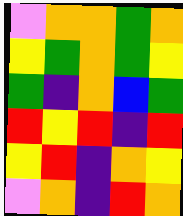[["violet", "orange", "orange", "green", "orange"], ["yellow", "green", "orange", "green", "yellow"], ["green", "indigo", "orange", "blue", "green"], ["red", "yellow", "red", "indigo", "red"], ["yellow", "red", "indigo", "orange", "yellow"], ["violet", "orange", "indigo", "red", "orange"]]